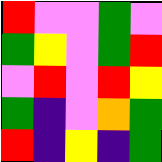[["red", "violet", "violet", "green", "violet"], ["green", "yellow", "violet", "green", "red"], ["violet", "red", "violet", "red", "yellow"], ["green", "indigo", "violet", "orange", "green"], ["red", "indigo", "yellow", "indigo", "green"]]